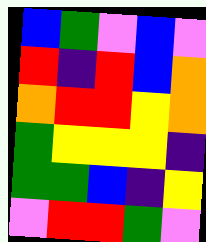[["blue", "green", "violet", "blue", "violet"], ["red", "indigo", "red", "blue", "orange"], ["orange", "red", "red", "yellow", "orange"], ["green", "yellow", "yellow", "yellow", "indigo"], ["green", "green", "blue", "indigo", "yellow"], ["violet", "red", "red", "green", "violet"]]